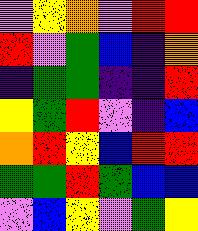[["violet", "yellow", "orange", "violet", "red", "red"], ["red", "violet", "green", "blue", "indigo", "orange"], ["indigo", "green", "green", "indigo", "indigo", "red"], ["yellow", "green", "red", "violet", "indigo", "blue"], ["orange", "red", "yellow", "blue", "red", "red"], ["green", "green", "red", "green", "blue", "blue"], ["violet", "blue", "yellow", "violet", "green", "yellow"]]